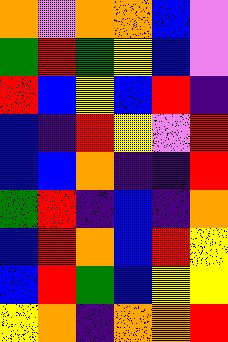[["orange", "violet", "orange", "orange", "blue", "violet"], ["green", "red", "green", "yellow", "blue", "violet"], ["red", "blue", "yellow", "blue", "red", "indigo"], ["blue", "indigo", "red", "yellow", "violet", "red"], ["blue", "blue", "orange", "indigo", "indigo", "red"], ["green", "red", "indigo", "blue", "indigo", "orange"], ["blue", "red", "orange", "blue", "red", "yellow"], ["blue", "red", "green", "blue", "yellow", "yellow"], ["yellow", "orange", "indigo", "orange", "orange", "red"]]